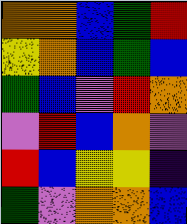[["orange", "orange", "blue", "green", "red"], ["yellow", "orange", "blue", "green", "blue"], ["green", "blue", "violet", "red", "orange"], ["violet", "red", "blue", "orange", "violet"], ["red", "blue", "yellow", "yellow", "indigo"], ["green", "violet", "orange", "orange", "blue"]]